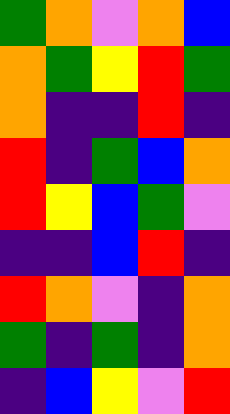[["green", "orange", "violet", "orange", "blue"], ["orange", "green", "yellow", "red", "green"], ["orange", "indigo", "indigo", "red", "indigo"], ["red", "indigo", "green", "blue", "orange"], ["red", "yellow", "blue", "green", "violet"], ["indigo", "indigo", "blue", "red", "indigo"], ["red", "orange", "violet", "indigo", "orange"], ["green", "indigo", "green", "indigo", "orange"], ["indigo", "blue", "yellow", "violet", "red"]]